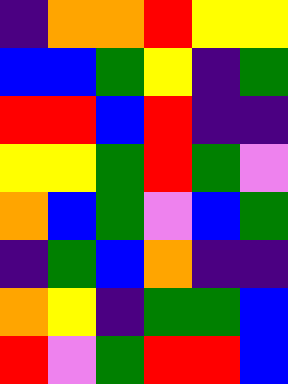[["indigo", "orange", "orange", "red", "yellow", "yellow"], ["blue", "blue", "green", "yellow", "indigo", "green"], ["red", "red", "blue", "red", "indigo", "indigo"], ["yellow", "yellow", "green", "red", "green", "violet"], ["orange", "blue", "green", "violet", "blue", "green"], ["indigo", "green", "blue", "orange", "indigo", "indigo"], ["orange", "yellow", "indigo", "green", "green", "blue"], ["red", "violet", "green", "red", "red", "blue"]]